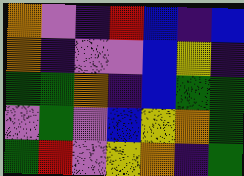[["orange", "violet", "indigo", "red", "blue", "indigo", "blue"], ["orange", "indigo", "violet", "violet", "blue", "yellow", "indigo"], ["green", "green", "orange", "indigo", "blue", "green", "green"], ["violet", "green", "violet", "blue", "yellow", "orange", "green"], ["green", "red", "violet", "yellow", "orange", "indigo", "green"]]